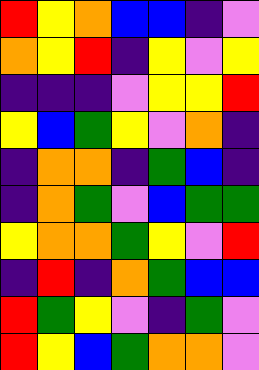[["red", "yellow", "orange", "blue", "blue", "indigo", "violet"], ["orange", "yellow", "red", "indigo", "yellow", "violet", "yellow"], ["indigo", "indigo", "indigo", "violet", "yellow", "yellow", "red"], ["yellow", "blue", "green", "yellow", "violet", "orange", "indigo"], ["indigo", "orange", "orange", "indigo", "green", "blue", "indigo"], ["indigo", "orange", "green", "violet", "blue", "green", "green"], ["yellow", "orange", "orange", "green", "yellow", "violet", "red"], ["indigo", "red", "indigo", "orange", "green", "blue", "blue"], ["red", "green", "yellow", "violet", "indigo", "green", "violet"], ["red", "yellow", "blue", "green", "orange", "orange", "violet"]]